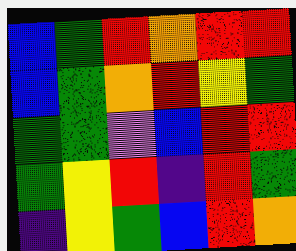[["blue", "green", "red", "orange", "red", "red"], ["blue", "green", "orange", "red", "yellow", "green"], ["green", "green", "violet", "blue", "red", "red"], ["green", "yellow", "red", "indigo", "red", "green"], ["indigo", "yellow", "green", "blue", "red", "orange"]]